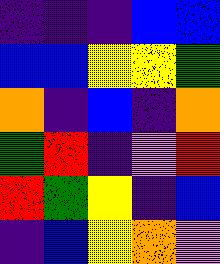[["indigo", "indigo", "indigo", "blue", "blue"], ["blue", "blue", "yellow", "yellow", "green"], ["orange", "indigo", "blue", "indigo", "orange"], ["green", "red", "indigo", "violet", "red"], ["red", "green", "yellow", "indigo", "blue"], ["indigo", "blue", "yellow", "orange", "violet"]]